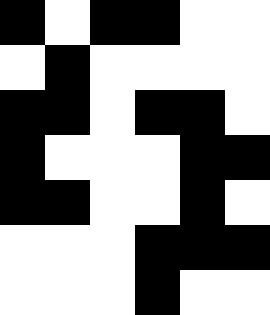[["black", "white", "black", "black", "white", "white"], ["white", "black", "white", "white", "white", "white"], ["black", "black", "white", "black", "black", "white"], ["black", "white", "white", "white", "black", "black"], ["black", "black", "white", "white", "black", "white"], ["white", "white", "white", "black", "black", "black"], ["white", "white", "white", "black", "white", "white"]]